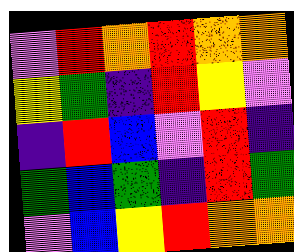[["violet", "red", "orange", "red", "orange", "orange"], ["yellow", "green", "indigo", "red", "yellow", "violet"], ["indigo", "red", "blue", "violet", "red", "indigo"], ["green", "blue", "green", "indigo", "red", "green"], ["violet", "blue", "yellow", "red", "orange", "orange"]]